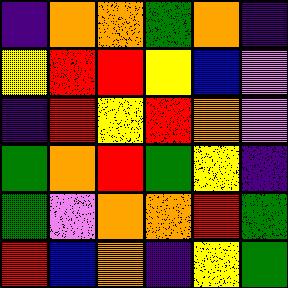[["indigo", "orange", "orange", "green", "orange", "indigo"], ["yellow", "red", "red", "yellow", "blue", "violet"], ["indigo", "red", "yellow", "red", "orange", "violet"], ["green", "orange", "red", "green", "yellow", "indigo"], ["green", "violet", "orange", "orange", "red", "green"], ["red", "blue", "orange", "indigo", "yellow", "green"]]